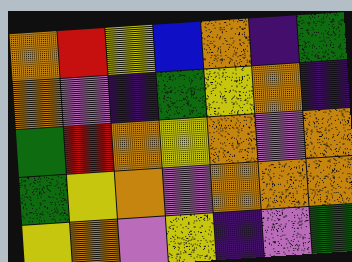[["orange", "red", "yellow", "blue", "orange", "indigo", "green"], ["orange", "violet", "indigo", "green", "yellow", "orange", "indigo"], ["green", "red", "orange", "yellow", "orange", "violet", "orange"], ["green", "yellow", "orange", "violet", "orange", "orange", "orange"], ["yellow", "orange", "violet", "yellow", "indigo", "violet", "green"]]